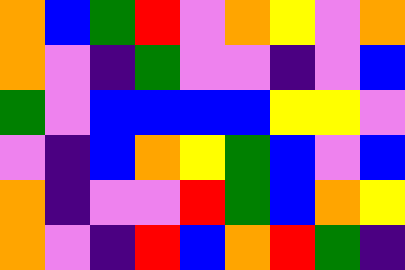[["orange", "blue", "green", "red", "violet", "orange", "yellow", "violet", "orange"], ["orange", "violet", "indigo", "green", "violet", "violet", "indigo", "violet", "blue"], ["green", "violet", "blue", "blue", "blue", "blue", "yellow", "yellow", "violet"], ["violet", "indigo", "blue", "orange", "yellow", "green", "blue", "violet", "blue"], ["orange", "indigo", "violet", "violet", "red", "green", "blue", "orange", "yellow"], ["orange", "violet", "indigo", "red", "blue", "orange", "red", "green", "indigo"]]